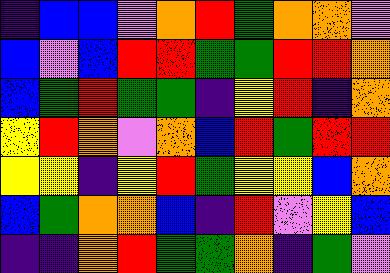[["indigo", "blue", "blue", "violet", "orange", "red", "green", "orange", "orange", "violet"], ["blue", "violet", "blue", "red", "red", "green", "green", "red", "red", "orange"], ["blue", "green", "red", "green", "green", "indigo", "yellow", "red", "indigo", "orange"], ["yellow", "red", "orange", "violet", "orange", "blue", "red", "green", "red", "red"], ["yellow", "yellow", "indigo", "yellow", "red", "green", "yellow", "yellow", "blue", "orange"], ["blue", "green", "orange", "orange", "blue", "indigo", "red", "violet", "yellow", "blue"], ["indigo", "indigo", "orange", "red", "green", "green", "orange", "indigo", "green", "violet"]]